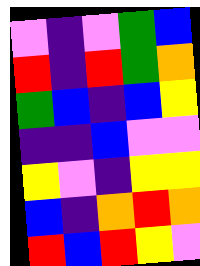[["violet", "indigo", "violet", "green", "blue"], ["red", "indigo", "red", "green", "orange"], ["green", "blue", "indigo", "blue", "yellow"], ["indigo", "indigo", "blue", "violet", "violet"], ["yellow", "violet", "indigo", "yellow", "yellow"], ["blue", "indigo", "orange", "red", "orange"], ["red", "blue", "red", "yellow", "violet"]]